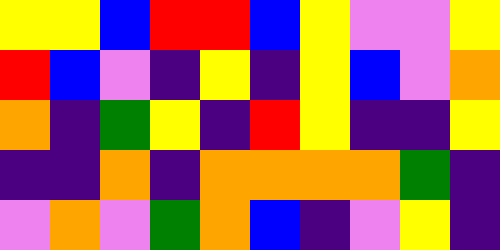[["yellow", "yellow", "blue", "red", "red", "blue", "yellow", "violet", "violet", "yellow"], ["red", "blue", "violet", "indigo", "yellow", "indigo", "yellow", "blue", "violet", "orange"], ["orange", "indigo", "green", "yellow", "indigo", "red", "yellow", "indigo", "indigo", "yellow"], ["indigo", "indigo", "orange", "indigo", "orange", "orange", "orange", "orange", "green", "indigo"], ["violet", "orange", "violet", "green", "orange", "blue", "indigo", "violet", "yellow", "indigo"]]